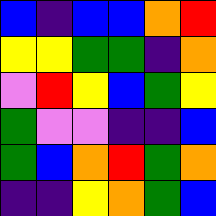[["blue", "indigo", "blue", "blue", "orange", "red"], ["yellow", "yellow", "green", "green", "indigo", "orange"], ["violet", "red", "yellow", "blue", "green", "yellow"], ["green", "violet", "violet", "indigo", "indigo", "blue"], ["green", "blue", "orange", "red", "green", "orange"], ["indigo", "indigo", "yellow", "orange", "green", "blue"]]